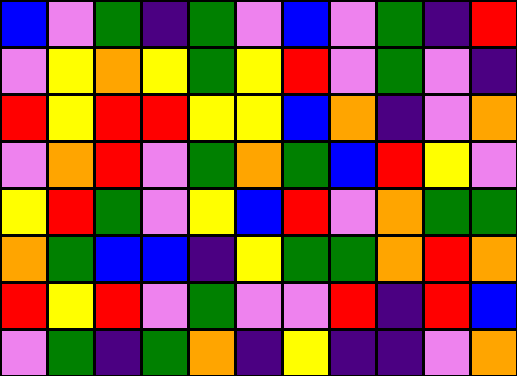[["blue", "violet", "green", "indigo", "green", "violet", "blue", "violet", "green", "indigo", "red"], ["violet", "yellow", "orange", "yellow", "green", "yellow", "red", "violet", "green", "violet", "indigo"], ["red", "yellow", "red", "red", "yellow", "yellow", "blue", "orange", "indigo", "violet", "orange"], ["violet", "orange", "red", "violet", "green", "orange", "green", "blue", "red", "yellow", "violet"], ["yellow", "red", "green", "violet", "yellow", "blue", "red", "violet", "orange", "green", "green"], ["orange", "green", "blue", "blue", "indigo", "yellow", "green", "green", "orange", "red", "orange"], ["red", "yellow", "red", "violet", "green", "violet", "violet", "red", "indigo", "red", "blue"], ["violet", "green", "indigo", "green", "orange", "indigo", "yellow", "indigo", "indigo", "violet", "orange"]]